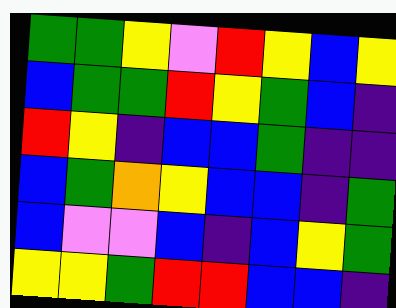[["green", "green", "yellow", "violet", "red", "yellow", "blue", "yellow"], ["blue", "green", "green", "red", "yellow", "green", "blue", "indigo"], ["red", "yellow", "indigo", "blue", "blue", "green", "indigo", "indigo"], ["blue", "green", "orange", "yellow", "blue", "blue", "indigo", "green"], ["blue", "violet", "violet", "blue", "indigo", "blue", "yellow", "green"], ["yellow", "yellow", "green", "red", "red", "blue", "blue", "indigo"]]